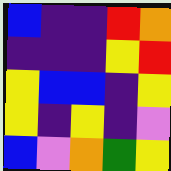[["blue", "indigo", "indigo", "red", "orange"], ["indigo", "indigo", "indigo", "yellow", "red"], ["yellow", "blue", "blue", "indigo", "yellow"], ["yellow", "indigo", "yellow", "indigo", "violet"], ["blue", "violet", "orange", "green", "yellow"]]